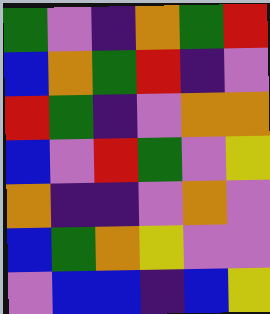[["green", "violet", "indigo", "orange", "green", "red"], ["blue", "orange", "green", "red", "indigo", "violet"], ["red", "green", "indigo", "violet", "orange", "orange"], ["blue", "violet", "red", "green", "violet", "yellow"], ["orange", "indigo", "indigo", "violet", "orange", "violet"], ["blue", "green", "orange", "yellow", "violet", "violet"], ["violet", "blue", "blue", "indigo", "blue", "yellow"]]